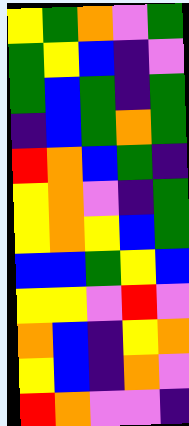[["yellow", "green", "orange", "violet", "green"], ["green", "yellow", "blue", "indigo", "violet"], ["green", "blue", "green", "indigo", "green"], ["indigo", "blue", "green", "orange", "green"], ["red", "orange", "blue", "green", "indigo"], ["yellow", "orange", "violet", "indigo", "green"], ["yellow", "orange", "yellow", "blue", "green"], ["blue", "blue", "green", "yellow", "blue"], ["yellow", "yellow", "violet", "red", "violet"], ["orange", "blue", "indigo", "yellow", "orange"], ["yellow", "blue", "indigo", "orange", "violet"], ["red", "orange", "violet", "violet", "indigo"]]